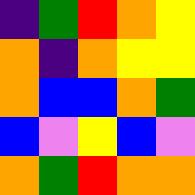[["indigo", "green", "red", "orange", "yellow"], ["orange", "indigo", "orange", "yellow", "yellow"], ["orange", "blue", "blue", "orange", "green"], ["blue", "violet", "yellow", "blue", "violet"], ["orange", "green", "red", "orange", "orange"]]